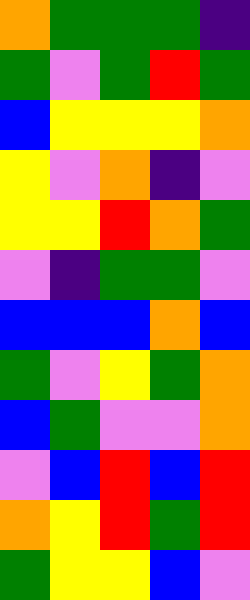[["orange", "green", "green", "green", "indigo"], ["green", "violet", "green", "red", "green"], ["blue", "yellow", "yellow", "yellow", "orange"], ["yellow", "violet", "orange", "indigo", "violet"], ["yellow", "yellow", "red", "orange", "green"], ["violet", "indigo", "green", "green", "violet"], ["blue", "blue", "blue", "orange", "blue"], ["green", "violet", "yellow", "green", "orange"], ["blue", "green", "violet", "violet", "orange"], ["violet", "blue", "red", "blue", "red"], ["orange", "yellow", "red", "green", "red"], ["green", "yellow", "yellow", "blue", "violet"]]